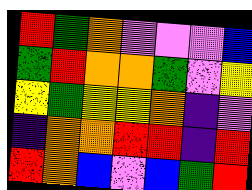[["red", "green", "orange", "violet", "violet", "violet", "blue"], ["green", "red", "orange", "orange", "green", "violet", "yellow"], ["yellow", "green", "yellow", "yellow", "orange", "indigo", "violet"], ["indigo", "orange", "orange", "red", "red", "indigo", "red"], ["red", "orange", "blue", "violet", "blue", "green", "red"]]